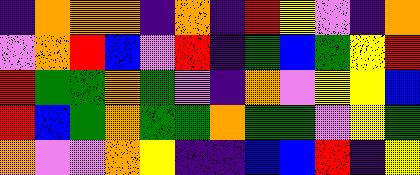[["indigo", "orange", "orange", "orange", "indigo", "orange", "indigo", "red", "yellow", "violet", "indigo", "orange"], ["violet", "orange", "red", "blue", "violet", "red", "indigo", "green", "blue", "green", "yellow", "red"], ["red", "green", "green", "orange", "green", "violet", "indigo", "orange", "violet", "yellow", "yellow", "blue"], ["red", "blue", "green", "orange", "green", "green", "orange", "green", "green", "violet", "yellow", "green"], ["orange", "violet", "violet", "orange", "yellow", "indigo", "indigo", "blue", "blue", "red", "indigo", "yellow"]]